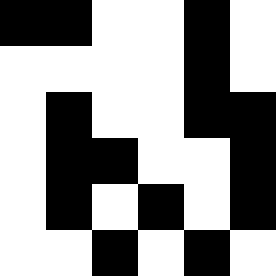[["black", "black", "white", "white", "black", "white"], ["white", "white", "white", "white", "black", "white"], ["white", "black", "white", "white", "black", "black"], ["white", "black", "black", "white", "white", "black"], ["white", "black", "white", "black", "white", "black"], ["white", "white", "black", "white", "black", "white"]]